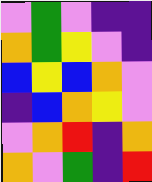[["violet", "green", "violet", "indigo", "indigo"], ["orange", "green", "yellow", "violet", "indigo"], ["blue", "yellow", "blue", "orange", "violet"], ["indigo", "blue", "orange", "yellow", "violet"], ["violet", "orange", "red", "indigo", "orange"], ["orange", "violet", "green", "indigo", "red"]]